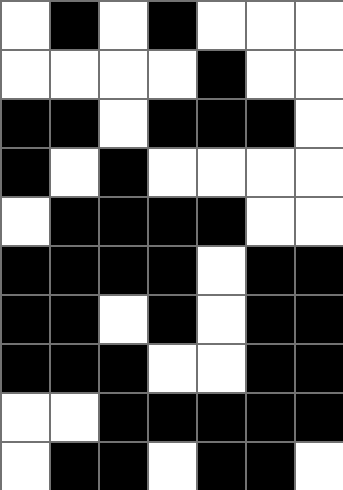[["white", "black", "white", "black", "white", "white", "white"], ["white", "white", "white", "white", "black", "white", "white"], ["black", "black", "white", "black", "black", "black", "white"], ["black", "white", "black", "white", "white", "white", "white"], ["white", "black", "black", "black", "black", "white", "white"], ["black", "black", "black", "black", "white", "black", "black"], ["black", "black", "white", "black", "white", "black", "black"], ["black", "black", "black", "white", "white", "black", "black"], ["white", "white", "black", "black", "black", "black", "black"], ["white", "black", "black", "white", "black", "black", "white"]]